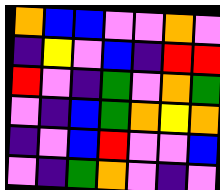[["orange", "blue", "blue", "violet", "violet", "orange", "violet"], ["indigo", "yellow", "violet", "blue", "indigo", "red", "red"], ["red", "violet", "indigo", "green", "violet", "orange", "green"], ["violet", "indigo", "blue", "green", "orange", "yellow", "orange"], ["indigo", "violet", "blue", "red", "violet", "violet", "blue"], ["violet", "indigo", "green", "orange", "violet", "indigo", "violet"]]